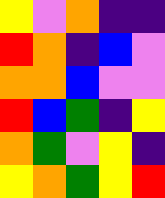[["yellow", "violet", "orange", "indigo", "indigo"], ["red", "orange", "indigo", "blue", "violet"], ["orange", "orange", "blue", "violet", "violet"], ["red", "blue", "green", "indigo", "yellow"], ["orange", "green", "violet", "yellow", "indigo"], ["yellow", "orange", "green", "yellow", "red"]]